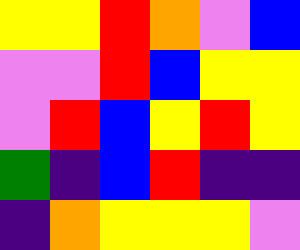[["yellow", "yellow", "red", "orange", "violet", "blue"], ["violet", "violet", "red", "blue", "yellow", "yellow"], ["violet", "red", "blue", "yellow", "red", "yellow"], ["green", "indigo", "blue", "red", "indigo", "indigo"], ["indigo", "orange", "yellow", "yellow", "yellow", "violet"]]